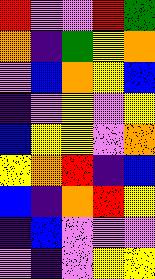[["red", "violet", "violet", "red", "green"], ["orange", "indigo", "green", "yellow", "orange"], ["violet", "blue", "orange", "yellow", "blue"], ["indigo", "violet", "yellow", "violet", "yellow"], ["blue", "yellow", "yellow", "violet", "orange"], ["yellow", "orange", "red", "indigo", "blue"], ["blue", "indigo", "orange", "red", "yellow"], ["indigo", "blue", "violet", "violet", "violet"], ["violet", "indigo", "violet", "yellow", "yellow"]]